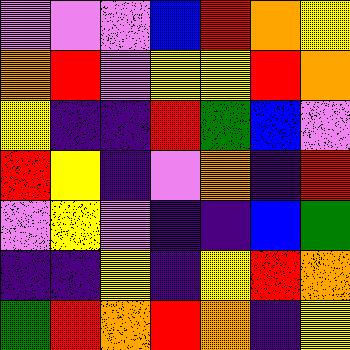[["violet", "violet", "violet", "blue", "red", "orange", "yellow"], ["orange", "red", "violet", "yellow", "yellow", "red", "orange"], ["yellow", "indigo", "indigo", "red", "green", "blue", "violet"], ["red", "yellow", "indigo", "violet", "orange", "indigo", "red"], ["violet", "yellow", "violet", "indigo", "indigo", "blue", "green"], ["indigo", "indigo", "yellow", "indigo", "yellow", "red", "orange"], ["green", "red", "orange", "red", "orange", "indigo", "yellow"]]